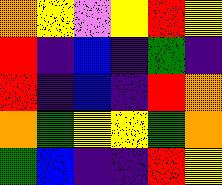[["orange", "yellow", "violet", "yellow", "red", "yellow"], ["red", "indigo", "blue", "indigo", "green", "indigo"], ["red", "indigo", "blue", "indigo", "red", "orange"], ["orange", "green", "yellow", "yellow", "green", "orange"], ["green", "blue", "indigo", "indigo", "red", "yellow"]]